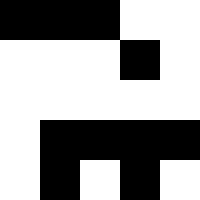[["black", "black", "black", "white", "white"], ["white", "white", "white", "black", "white"], ["white", "white", "white", "white", "white"], ["white", "black", "black", "black", "black"], ["white", "black", "white", "black", "white"]]